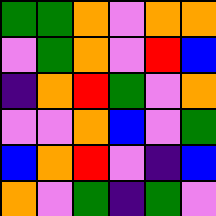[["green", "green", "orange", "violet", "orange", "orange"], ["violet", "green", "orange", "violet", "red", "blue"], ["indigo", "orange", "red", "green", "violet", "orange"], ["violet", "violet", "orange", "blue", "violet", "green"], ["blue", "orange", "red", "violet", "indigo", "blue"], ["orange", "violet", "green", "indigo", "green", "violet"]]